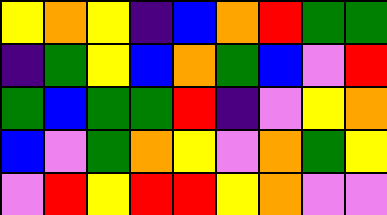[["yellow", "orange", "yellow", "indigo", "blue", "orange", "red", "green", "green"], ["indigo", "green", "yellow", "blue", "orange", "green", "blue", "violet", "red"], ["green", "blue", "green", "green", "red", "indigo", "violet", "yellow", "orange"], ["blue", "violet", "green", "orange", "yellow", "violet", "orange", "green", "yellow"], ["violet", "red", "yellow", "red", "red", "yellow", "orange", "violet", "violet"]]